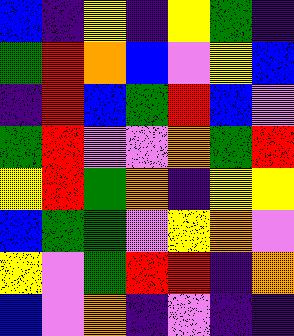[["blue", "indigo", "yellow", "indigo", "yellow", "green", "indigo"], ["green", "red", "orange", "blue", "violet", "yellow", "blue"], ["indigo", "red", "blue", "green", "red", "blue", "violet"], ["green", "red", "violet", "violet", "orange", "green", "red"], ["yellow", "red", "green", "orange", "indigo", "yellow", "yellow"], ["blue", "green", "green", "violet", "yellow", "orange", "violet"], ["yellow", "violet", "green", "red", "red", "indigo", "orange"], ["blue", "violet", "orange", "indigo", "violet", "indigo", "indigo"]]